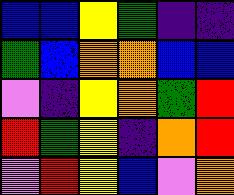[["blue", "blue", "yellow", "green", "indigo", "indigo"], ["green", "blue", "orange", "orange", "blue", "blue"], ["violet", "indigo", "yellow", "orange", "green", "red"], ["red", "green", "yellow", "indigo", "orange", "red"], ["violet", "red", "yellow", "blue", "violet", "orange"]]